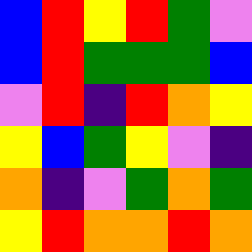[["blue", "red", "yellow", "red", "green", "violet"], ["blue", "red", "green", "green", "green", "blue"], ["violet", "red", "indigo", "red", "orange", "yellow"], ["yellow", "blue", "green", "yellow", "violet", "indigo"], ["orange", "indigo", "violet", "green", "orange", "green"], ["yellow", "red", "orange", "orange", "red", "orange"]]